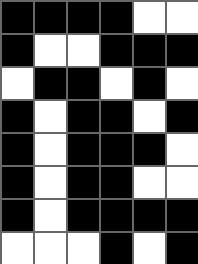[["black", "black", "black", "black", "white", "white"], ["black", "white", "white", "black", "black", "black"], ["white", "black", "black", "white", "black", "white"], ["black", "white", "black", "black", "white", "black"], ["black", "white", "black", "black", "black", "white"], ["black", "white", "black", "black", "white", "white"], ["black", "white", "black", "black", "black", "black"], ["white", "white", "white", "black", "white", "black"]]